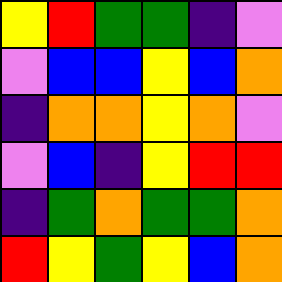[["yellow", "red", "green", "green", "indigo", "violet"], ["violet", "blue", "blue", "yellow", "blue", "orange"], ["indigo", "orange", "orange", "yellow", "orange", "violet"], ["violet", "blue", "indigo", "yellow", "red", "red"], ["indigo", "green", "orange", "green", "green", "orange"], ["red", "yellow", "green", "yellow", "blue", "orange"]]